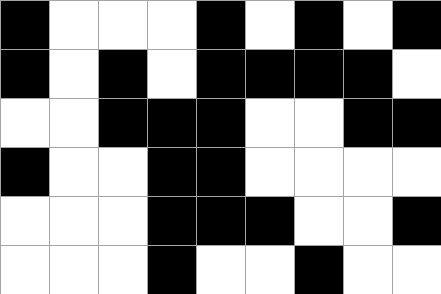[["black", "white", "white", "white", "black", "white", "black", "white", "black"], ["black", "white", "black", "white", "black", "black", "black", "black", "white"], ["white", "white", "black", "black", "black", "white", "white", "black", "black"], ["black", "white", "white", "black", "black", "white", "white", "white", "white"], ["white", "white", "white", "black", "black", "black", "white", "white", "black"], ["white", "white", "white", "black", "white", "white", "black", "white", "white"]]